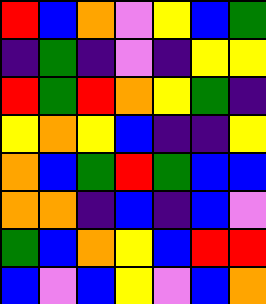[["red", "blue", "orange", "violet", "yellow", "blue", "green"], ["indigo", "green", "indigo", "violet", "indigo", "yellow", "yellow"], ["red", "green", "red", "orange", "yellow", "green", "indigo"], ["yellow", "orange", "yellow", "blue", "indigo", "indigo", "yellow"], ["orange", "blue", "green", "red", "green", "blue", "blue"], ["orange", "orange", "indigo", "blue", "indigo", "blue", "violet"], ["green", "blue", "orange", "yellow", "blue", "red", "red"], ["blue", "violet", "blue", "yellow", "violet", "blue", "orange"]]